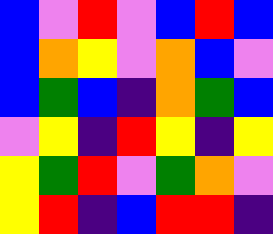[["blue", "violet", "red", "violet", "blue", "red", "blue"], ["blue", "orange", "yellow", "violet", "orange", "blue", "violet"], ["blue", "green", "blue", "indigo", "orange", "green", "blue"], ["violet", "yellow", "indigo", "red", "yellow", "indigo", "yellow"], ["yellow", "green", "red", "violet", "green", "orange", "violet"], ["yellow", "red", "indigo", "blue", "red", "red", "indigo"]]